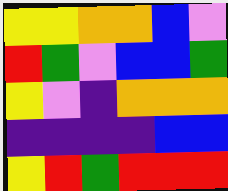[["yellow", "yellow", "orange", "orange", "blue", "violet"], ["red", "green", "violet", "blue", "blue", "green"], ["yellow", "violet", "indigo", "orange", "orange", "orange"], ["indigo", "indigo", "indigo", "indigo", "blue", "blue"], ["yellow", "red", "green", "red", "red", "red"]]